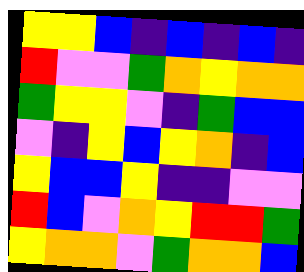[["yellow", "yellow", "blue", "indigo", "blue", "indigo", "blue", "indigo"], ["red", "violet", "violet", "green", "orange", "yellow", "orange", "orange"], ["green", "yellow", "yellow", "violet", "indigo", "green", "blue", "blue"], ["violet", "indigo", "yellow", "blue", "yellow", "orange", "indigo", "blue"], ["yellow", "blue", "blue", "yellow", "indigo", "indigo", "violet", "violet"], ["red", "blue", "violet", "orange", "yellow", "red", "red", "green"], ["yellow", "orange", "orange", "violet", "green", "orange", "orange", "blue"]]